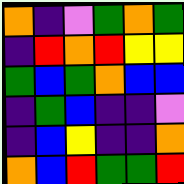[["orange", "indigo", "violet", "green", "orange", "green"], ["indigo", "red", "orange", "red", "yellow", "yellow"], ["green", "blue", "green", "orange", "blue", "blue"], ["indigo", "green", "blue", "indigo", "indigo", "violet"], ["indigo", "blue", "yellow", "indigo", "indigo", "orange"], ["orange", "blue", "red", "green", "green", "red"]]